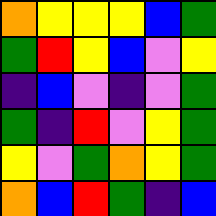[["orange", "yellow", "yellow", "yellow", "blue", "green"], ["green", "red", "yellow", "blue", "violet", "yellow"], ["indigo", "blue", "violet", "indigo", "violet", "green"], ["green", "indigo", "red", "violet", "yellow", "green"], ["yellow", "violet", "green", "orange", "yellow", "green"], ["orange", "blue", "red", "green", "indigo", "blue"]]